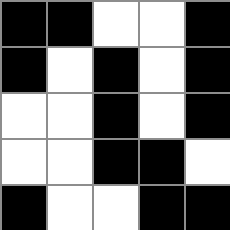[["black", "black", "white", "white", "black"], ["black", "white", "black", "white", "black"], ["white", "white", "black", "white", "black"], ["white", "white", "black", "black", "white"], ["black", "white", "white", "black", "black"]]